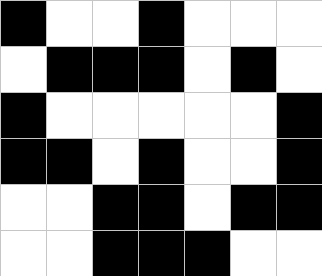[["black", "white", "white", "black", "white", "white", "white"], ["white", "black", "black", "black", "white", "black", "white"], ["black", "white", "white", "white", "white", "white", "black"], ["black", "black", "white", "black", "white", "white", "black"], ["white", "white", "black", "black", "white", "black", "black"], ["white", "white", "black", "black", "black", "white", "white"]]